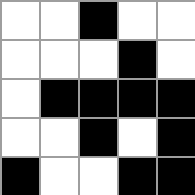[["white", "white", "black", "white", "white"], ["white", "white", "white", "black", "white"], ["white", "black", "black", "black", "black"], ["white", "white", "black", "white", "black"], ["black", "white", "white", "black", "black"]]